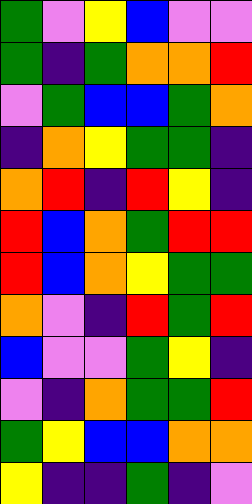[["green", "violet", "yellow", "blue", "violet", "violet"], ["green", "indigo", "green", "orange", "orange", "red"], ["violet", "green", "blue", "blue", "green", "orange"], ["indigo", "orange", "yellow", "green", "green", "indigo"], ["orange", "red", "indigo", "red", "yellow", "indigo"], ["red", "blue", "orange", "green", "red", "red"], ["red", "blue", "orange", "yellow", "green", "green"], ["orange", "violet", "indigo", "red", "green", "red"], ["blue", "violet", "violet", "green", "yellow", "indigo"], ["violet", "indigo", "orange", "green", "green", "red"], ["green", "yellow", "blue", "blue", "orange", "orange"], ["yellow", "indigo", "indigo", "green", "indigo", "violet"]]